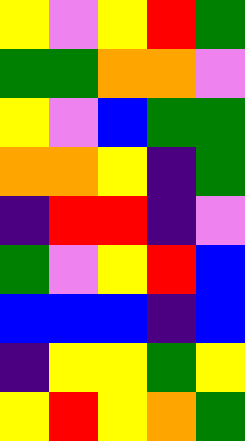[["yellow", "violet", "yellow", "red", "green"], ["green", "green", "orange", "orange", "violet"], ["yellow", "violet", "blue", "green", "green"], ["orange", "orange", "yellow", "indigo", "green"], ["indigo", "red", "red", "indigo", "violet"], ["green", "violet", "yellow", "red", "blue"], ["blue", "blue", "blue", "indigo", "blue"], ["indigo", "yellow", "yellow", "green", "yellow"], ["yellow", "red", "yellow", "orange", "green"]]